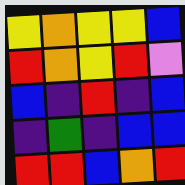[["yellow", "orange", "yellow", "yellow", "blue"], ["red", "orange", "yellow", "red", "violet"], ["blue", "indigo", "red", "indigo", "blue"], ["indigo", "green", "indigo", "blue", "blue"], ["red", "red", "blue", "orange", "red"]]